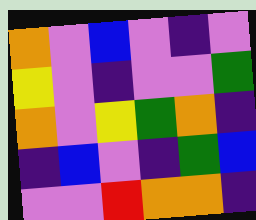[["orange", "violet", "blue", "violet", "indigo", "violet"], ["yellow", "violet", "indigo", "violet", "violet", "green"], ["orange", "violet", "yellow", "green", "orange", "indigo"], ["indigo", "blue", "violet", "indigo", "green", "blue"], ["violet", "violet", "red", "orange", "orange", "indigo"]]